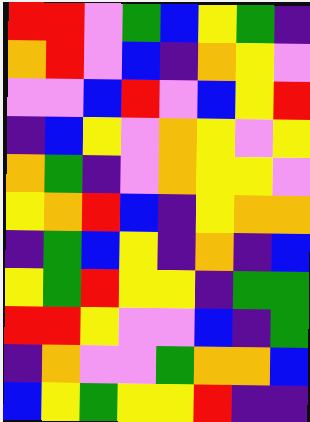[["red", "red", "violet", "green", "blue", "yellow", "green", "indigo"], ["orange", "red", "violet", "blue", "indigo", "orange", "yellow", "violet"], ["violet", "violet", "blue", "red", "violet", "blue", "yellow", "red"], ["indigo", "blue", "yellow", "violet", "orange", "yellow", "violet", "yellow"], ["orange", "green", "indigo", "violet", "orange", "yellow", "yellow", "violet"], ["yellow", "orange", "red", "blue", "indigo", "yellow", "orange", "orange"], ["indigo", "green", "blue", "yellow", "indigo", "orange", "indigo", "blue"], ["yellow", "green", "red", "yellow", "yellow", "indigo", "green", "green"], ["red", "red", "yellow", "violet", "violet", "blue", "indigo", "green"], ["indigo", "orange", "violet", "violet", "green", "orange", "orange", "blue"], ["blue", "yellow", "green", "yellow", "yellow", "red", "indigo", "indigo"]]